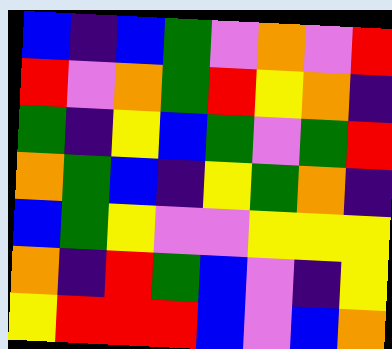[["blue", "indigo", "blue", "green", "violet", "orange", "violet", "red"], ["red", "violet", "orange", "green", "red", "yellow", "orange", "indigo"], ["green", "indigo", "yellow", "blue", "green", "violet", "green", "red"], ["orange", "green", "blue", "indigo", "yellow", "green", "orange", "indigo"], ["blue", "green", "yellow", "violet", "violet", "yellow", "yellow", "yellow"], ["orange", "indigo", "red", "green", "blue", "violet", "indigo", "yellow"], ["yellow", "red", "red", "red", "blue", "violet", "blue", "orange"]]